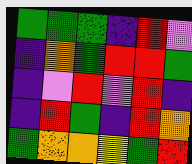[["green", "green", "green", "indigo", "red", "violet"], ["indigo", "orange", "green", "red", "red", "green"], ["indigo", "violet", "red", "violet", "red", "indigo"], ["indigo", "red", "green", "indigo", "red", "orange"], ["green", "orange", "orange", "yellow", "green", "red"]]